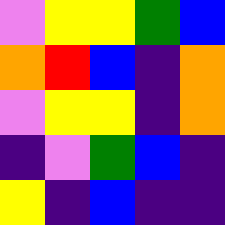[["violet", "yellow", "yellow", "green", "blue"], ["orange", "red", "blue", "indigo", "orange"], ["violet", "yellow", "yellow", "indigo", "orange"], ["indigo", "violet", "green", "blue", "indigo"], ["yellow", "indigo", "blue", "indigo", "indigo"]]